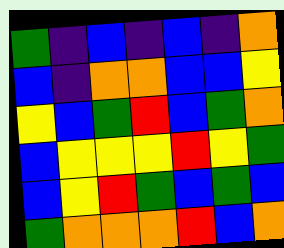[["green", "indigo", "blue", "indigo", "blue", "indigo", "orange"], ["blue", "indigo", "orange", "orange", "blue", "blue", "yellow"], ["yellow", "blue", "green", "red", "blue", "green", "orange"], ["blue", "yellow", "yellow", "yellow", "red", "yellow", "green"], ["blue", "yellow", "red", "green", "blue", "green", "blue"], ["green", "orange", "orange", "orange", "red", "blue", "orange"]]